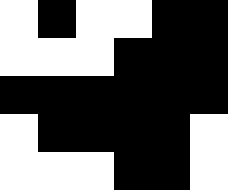[["white", "black", "white", "white", "black", "black"], ["white", "white", "white", "black", "black", "black"], ["black", "black", "black", "black", "black", "black"], ["white", "black", "black", "black", "black", "white"], ["white", "white", "white", "black", "black", "white"]]